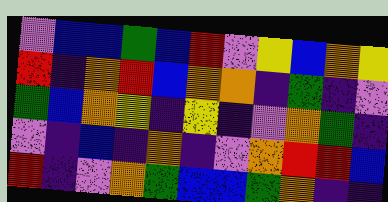[["violet", "blue", "blue", "green", "blue", "red", "violet", "yellow", "blue", "orange", "yellow"], ["red", "indigo", "orange", "red", "blue", "orange", "orange", "indigo", "green", "indigo", "violet"], ["green", "blue", "orange", "yellow", "indigo", "yellow", "indigo", "violet", "orange", "green", "indigo"], ["violet", "indigo", "blue", "indigo", "orange", "indigo", "violet", "orange", "red", "red", "blue"], ["red", "indigo", "violet", "orange", "green", "blue", "blue", "green", "orange", "indigo", "indigo"]]